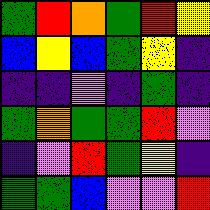[["green", "red", "orange", "green", "red", "yellow"], ["blue", "yellow", "blue", "green", "yellow", "indigo"], ["indigo", "indigo", "violet", "indigo", "green", "indigo"], ["green", "orange", "green", "green", "red", "violet"], ["indigo", "violet", "red", "green", "yellow", "indigo"], ["green", "green", "blue", "violet", "violet", "red"]]